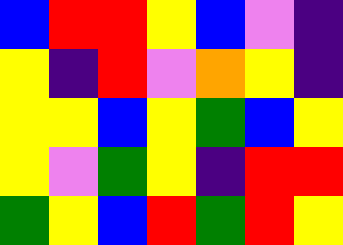[["blue", "red", "red", "yellow", "blue", "violet", "indigo"], ["yellow", "indigo", "red", "violet", "orange", "yellow", "indigo"], ["yellow", "yellow", "blue", "yellow", "green", "blue", "yellow"], ["yellow", "violet", "green", "yellow", "indigo", "red", "red"], ["green", "yellow", "blue", "red", "green", "red", "yellow"]]